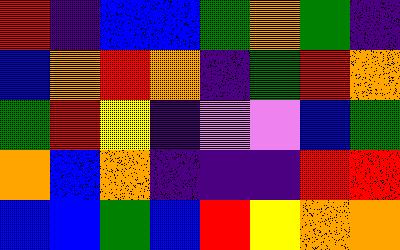[["red", "indigo", "blue", "blue", "green", "orange", "green", "indigo"], ["blue", "orange", "red", "orange", "indigo", "green", "red", "orange"], ["green", "red", "yellow", "indigo", "violet", "violet", "blue", "green"], ["orange", "blue", "orange", "indigo", "indigo", "indigo", "red", "red"], ["blue", "blue", "green", "blue", "red", "yellow", "orange", "orange"]]